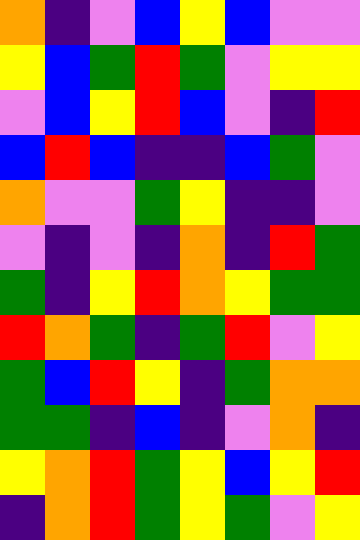[["orange", "indigo", "violet", "blue", "yellow", "blue", "violet", "violet"], ["yellow", "blue", "green", "red", "green", "violet", "yellow", "yellow"], ["violet", "blue", "yellow", "red", "blue", "violet", "indigo", "red"], ["blue", "red", "blue", "indigo", "indigo", "blue", "green", "violet"], ["orange", "violet", "violet", "green", "yellow", "indigo", "indigo", "violet"], ["violet", "indigo", "violet", "indigo", "orange", "indigo", "red", "green"], ["green", "indigo", "yellow", "red", "orange", "yellow", "green", "green"], ["red", "orange", "green", "indigo", "green", "red", "violet", "yellow"], ["green", "blue", "red", "yellow", "indigo", "green", "orange", "orange"], ["green", "green", "indigo", "blue", "indigo", "violet", "orange", "indigo"], ["yellow", "orange", "red", "green", "yellow", "blue", "yellow", "red"], ["indigo", "orange", "red", "green", "yellow", "green", "violet", "yellow"]]